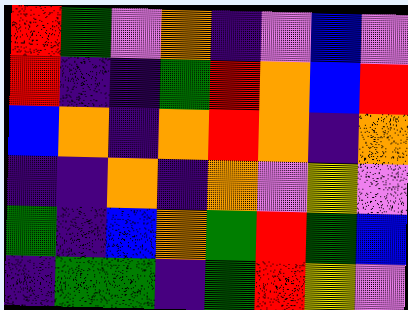[["red", "green", "violet", "orange", "indigo", "violet", "blue", "violet"], ["red", "indigo", "indigo", "green", "red", "orange", "blue", "red"], ["blue", "orange", "indigo", "orange", "red", "orange", "indigo", "orange"], ["indigo", "indigo", "orange", "indigo", "orange", "violet", "yellow", "violet"], ["green", "indigo", "blue", "orange", "green", "red", "green", "blue"], ["indigo", "green", "green", "indigo", "green", "red", "yellow", "violet"]]